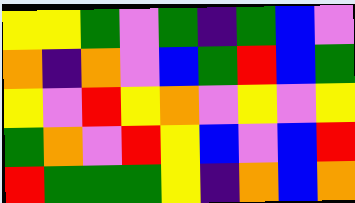[["yellow", "yellow", "green", "violet", "green", "indigo", "green", "blue", "violet"], ["orange", "indigo", "orange", "violet", "blue", "green", "red", "blue", "green"], ["yellow", "violet", "red", "yellow", "orange", "violet", "yellow", "violet", "yellow"], ["green", "orange", "violet", "red", "yellow", "blue", "violet", "blue", "red"], ["red", "green", "green", "green", "yellow", "indigo", "orange", "blue", "orange"]]